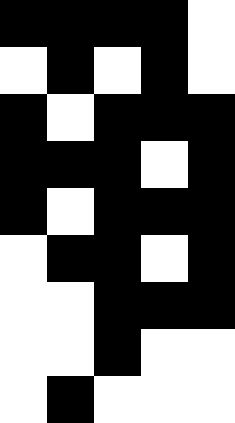[["black", "black", "black", "black", "white"], ["white", "black", "white", "black", "white"], ["black", "white", "black", "black", "black"], ["black", "black", "black", "white", "black"], ["black", "white", "black", "black", "black"], ["white", "black", "black", "white", "black"], ["white", "white", "black", "black", "black"], ["white", "white", "black", "white", "white"], ["white", "black", "white", "white", "white"]]